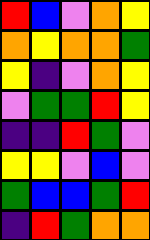[["red", "blue", "violet", "orange", "yellow"], ["orange", "yellow", "orange", "orange", "green"], ["yellow", "indigo", "violet", "orange", "yellow"], ["violet", "green", "green", "red", "yellow"], ["indigo", "indigo", "red", "green", "violet"], ["yellow", "yellow", "violet", "blue", "violet"], ["green", "blue", "blue", "green", "red"], ["indigo", "red", "green", "orange", "orange"]]